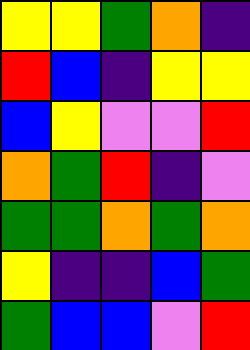[["yellow", "yellow", "green", "orange", "indigo"], ["red", "blue", "indigo", "yellow", "yellow"], ["blue", "yellow", "violet", "violet", "red"], ["orange", "green", "red", "indigo", "violet"], ["green", "green", "orange", "green", "orange"], ["yellow", "indigo", "indigo", "blue", "green"], ["green", "blue", "blue", "violet", "red"]]